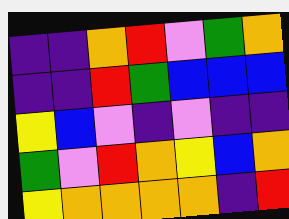[["indigo", "indigo", "orange", "red", "violet", "green", "orange"], ["indigo", "indigo", "red", "green", "blue", "blue", "blue"], ["yellow", "blue", "violet", "indigo", "violet", "indigo", "indigo"], ["green", "violet", "red", "orange", "yellow", "blue", "orange"], ["yellow", "orange", "orange", "orange", "orange", "indigo", "red"]]